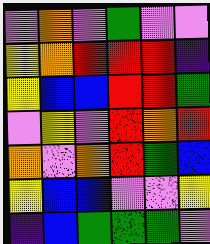[["violet", "orange", "violet", "green", "violet", "violet"], ["yellow", "orange", "red", "red", "red", "indigo"], ["yellow", "blue", "blue", "red", "red", "green"], ["violet", "yellow", "violet", "red", "orange", "red"], ["orange", "violet", "orange", "red", "green", "blue"], ["yellow", "blue", "blue", "violet", "violet", "yellow"], ["indigo", "blue", "green", "green", "green", "violet"]]